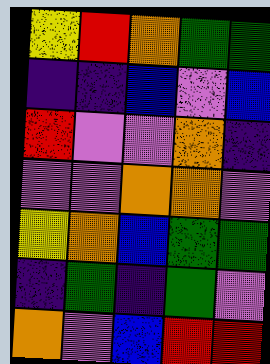[["yellow", "red", "orange", "green", "green"], ["indigo", "indigo", "blue", "violet", "blue"], ["red", "violet", "violet", "orange", "indigo"], ["violet", "violet", "orange", "orange", "violet"], ["yellow", "orange", "blue", "green", "green"], ["indigo", "green", "indigo", "green", "violet"], ["orange", "violet", "blue", "red", "red"]]